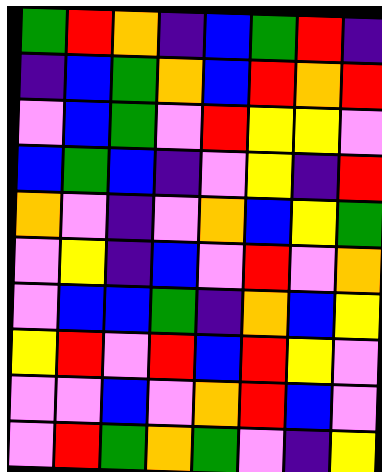[["green", "red", "orange", "indigo", "blue", "green", "red", "indigo"], ["indigo", "blue", "green", "orange", "blue", "red", "orange", "red"], ["violet", "blue", "green", "violet", "red", "yellow", "yellow", "violet"], ["blue", "green", "blue", "indigo", "violet", "yellow", "indigo", "red"], ["orange", "violet", "indigo", "violet", "orange", "blue", "yellow", "green"], ["violet", "yellow", "indigo", "blue", "violet", "red", "violet", "orange"], ["violet", "blue", "blue", "green", "indigo", "orange", "blue", "yellow"], ["yellow", "red", "violet", "red", "blue", "red", "yellow", "violet"], ["violet", "violet", "blue", "violet", "orange", "red", "blue", "violet"], ["violet", "red", "green", "orange", "green", "violet", "indigo", "yellow"]]